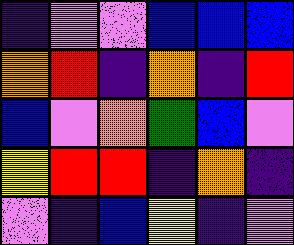[["indigo", "violet", "violet", "blue", "blue", "blue"], ["orange", "red", "indigo", "orange", "indigo", "red"], ["blue", "violet", "orange", "green", "blue", "violet"], ["yellow", "red", "red", "indigo", "orange", "indigo"], ["violet", "indigo", "blue", "yellow", "indigo", "violet"]]